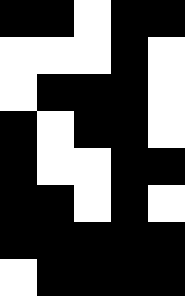[["black", "black", "white", "black", "black"], ["white", "white", "white", "black", "white"], ["white", "black", "black", "black", "white"], ["black", "white", "black", "black", "white"], ["black", "white", "white", "black", "black"], ["black", "black", "white", "black", "white"], ["black", "black", "black", "black", "black"], ["white", "black", "black", "black", "black"]]